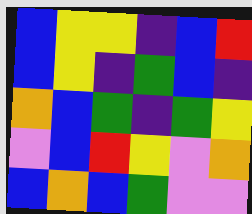[["blue", "yellow", "yellow", "indigo", "blue", "red"], ["blue", "yellow", "indigo", "green", "blue", "indigo"], ["orange", "blue", "green", "indigo", "green", "yellow"], ["violet", "blue", "red", "yellow", "violet", "orange"], ["blue", "orange", "blue", "green", "violet", "violet"]]